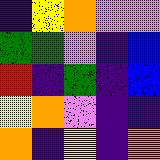[["indigo", "yellow", "orange", "violet", "violet"], ["green", "green", "violet", "indigo", "blue"], ["red", "indigo", "green", "indigo", "blue"], ["yellow", "orange", "violet", "indigo", "indigo"], ["orange", "indigo", "yellow", "indigo", "orange"]]